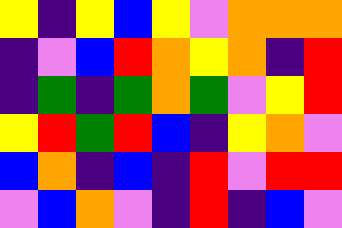[["yellow", "indigo", "yellow", "blue", "yellow", "violet", "orange", "orange", "orange"], ["indigo", "violet", "blue", "red", "orange", "yellow", "orange", "indigo", "red"], ["indigo", "green", "indigo", "green", "orange", "green", "violet", "yellow", "red"], ["yellow", "red", "green", "red", "blue", "indigo", "yellow", "orange", "violet"], ["blue", "orange", "indigo", "blue", "indigo", "red", "violet", "red", "red"], ["violet", "blue", "orange", "violet", "indigo", "red", "indigo", "blue", "violet"]]